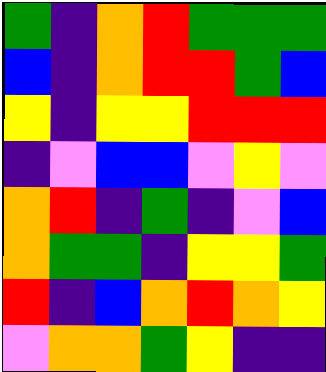[["green", "indigo", "orange", "red", "green", "green", "green"], ["blue", "indigo", "orange", "red", "red", "green", "blue"], ["yellow", "indigo", "yellow", "yellow", "red", "red", "red"], ["indigo", "violet", "blue", "blue", "violet", "yellow", "violet"], ["orange", "red", "indigo", "green", "indigo", "violet", "blue"], ["orange", "green", "green", "indigo", "yellow", "yellow", "green"], ["red", "indigo", "blue", "orange", "red", "orange", "yellow"], ["violet", "orange", "orange", "green", "yellow", "indigo", "indigo"]]